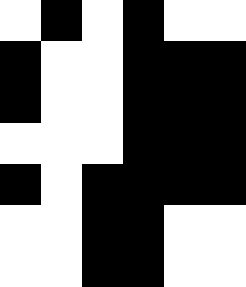[["white", "black", "white", "black", "white", "white"], ["black", "white", "white", "black", "black", "black"], ["black", "white", "white", "black", "black", "black"], ["white", "white", "white", "black", "black", "black"], ["black", "white", "black", "black", "black", "black"], ["white", "white", "black", "black", "white", "white"], ["white", "white", "black", "black", "white", "white"]]